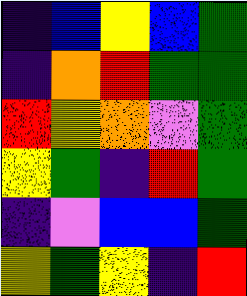[["indigo", "blue", "yellow", "blue", "green"], ["indigo", "orange", "red", "green", "green"], ["red", "yellow", "orange", "violet", "green"], ["yellow", "green", "indigo", "red", "green"], ["indigo", "violet", "blue", "blue", "green"], ["yellow", "green", "yellow", "indigo", "red"]]